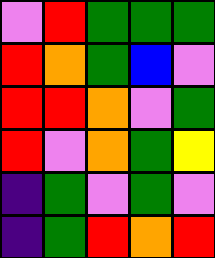[["violet", "red", "green", "green", "green"], ["red", "orange", "green", "blue", "violet"], ["red", "red", "orange", "violet", "green"], ["red", "violet", "orange", "green", "yellow"], ["indigo", "green", "violet", "green", "violet"], ["indigo", "green", "red", "orange", "red"]]